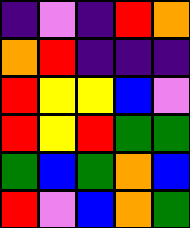[["indigo", "violet", "indigo", "red", "orange"], ["orange", "red", "indigo", "indigo", "indigo"], ["red", "yellow", "yellow", "blue", "violet"], ["red", "yellow", "red", "green", "green"], ["green", "blue", "green", "orange", "blue"], ["red", "violet", "blue", "orange", "green"]]